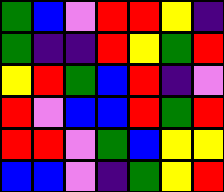[["green", "blue", "violet", "red", "red", "yellow", "indigo"], ["green", "indigo", "indigo", "red", "yellow", "green", "red"], ["yellow", "red", "green", "blue", "red", "indigo", "violet"], ["red", "violet", "blue", "blue", "red", "green", "red"], ["red", "red", "violet", "green", "blue", "yellow", "yellow"], ["blue", "blue", "violet", "indigo", "green", "yellow", "red"]]